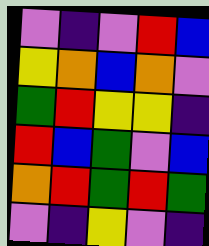[["violet", "indigo", "violet", "red", "blue"], ["yellow", "orange", "blue", "orange", "violet"], ["green", "red", "yellow", "yellow", "indigo"], ["red", "blue", "green", "violet", "blue"], ["orange", "red", "green", "red", "green"], ["violet", "indigo", "yellow", "violet", "indigo"]]